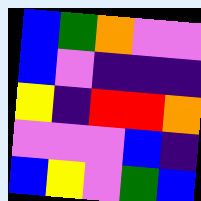[["blue", "green", "orange", "violet", "violet"], ["blue", "violet", "indigo", "indigo", "indigo"], ["yellow", "indigo", "red", "red", "orange"], ["violet", "violet", "violet", "blue", "indigo"], ["blue", "yellow", "violet", "green", "blue"]]